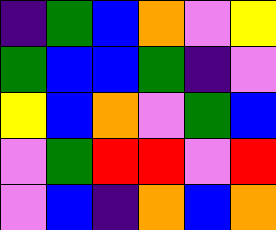[["indigo", "green", "blue", "orange", "violet", "yellow"], ["green", "blue", "blue", "green", "indigo", "violet"], ["yellow", "blue", "orange", "violet", "green", "blue"], ["violet", "green", "red", "red", "violet", "red"], ["violet", "blue", "indigo", "orange", "blue", "orange"]]